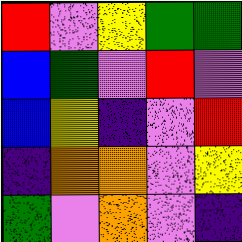[["red", "violet", "yellow", "green", "green"], ["blue", "green", "violet", "red", "violet"], ["blue", "yellow", "indigo", "violet", "red"], ["indigo", "orange", "orange", "violet", "yellow"], ["green", "violet", "orange", "violet", "indigo"]]